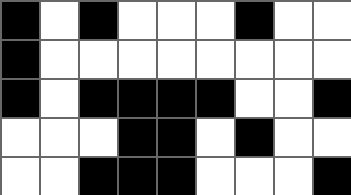[["black", "white", "black", "white", "white", "white", "black", "white", "white"], ["black", "white", "white", "white", "white", "white", "white", "white", "white"], ["black", "white", "black", "black", "black", "black", "white", "white", "black"], ["white", "white", "white", "black", "black", "white", "black", "white", "white"], ["white", "white", "black", "black", "black", "white", "white", "white", "black"]]